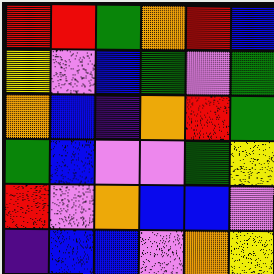[["red", "red", "green", "orange", "red", "blue"], ["yellow", "violet", "blue", "green", "violet", "green"], ["orange", "blue", "indigo", "orange", "red", "green"], ["green", "blue", "violet", "violet", "green", "yellow"], ["red", "violet", "orange", "blue", "blue", "violet"], ["indigo", "blue", "blue", "violet", "orange", "yellow"]]